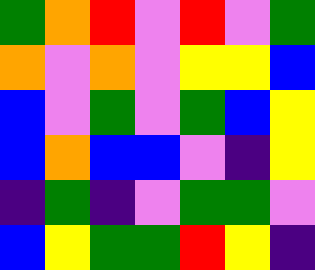[["green", "orange", "red", "violet", "red", "violet", "green"], ["orange", "violet", "orange", "violet", "yellow", "yellow", "blue"], ["blue", "violet", "green", "violet", "green", "blue", "yellow"], ["blue", "orange", "blue", "blue", "violet", "indigo", "yellow"], ["indigo", "green", "indigo", "violet", "green", "green", "violet"], ["blue", "yellow", "green", "green", "red", "yellow", "indigo"]]